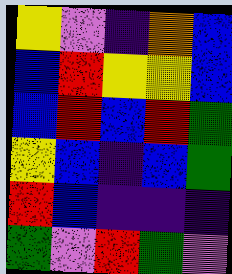[["yellow", "violet", "indigo", "orange", "blue"], ["blue", "red", "yellow", "yellow", "blue"], ["blue", "red", "blue", "red", "green"], ["yellow", "blue", "indigo", "blue", "green"], ["red", "blue", "indigo", "indigo", "indigo"], ["green", "violet", "red", "green", "violet"]]